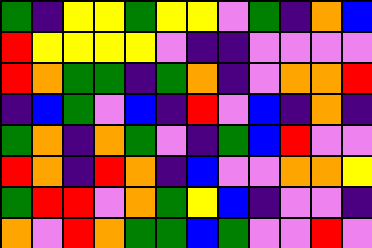[["green", "indigo", "yellow", "yellow", "green", "yellow", "yellow", "violet", "green", "indigo", "orange", "blue"], ["red", "yellow", "yellow", "yellow", "yellow", "violet", "indigo", "indigo", "violet", "violet", "violet", "violet"], ["red", "orange", "green", "green", "indigo", "green", "orange", "indigo", "violet", "orange", "orange", "red"], ["indigo", "blue", "green", "violet", "blue", "indigo", "red", "violet", "blue", "indigo", "orange", "indigo"], ["green", "orange", "indigo", "orange", "green", "violet", "indigo", "green", "blue", "red", "violet", "violet"], ["red", "orange", "indigo", "red", "orange", "indigo", "blue", "violet", "violet", "orange", "orange", "yellow"], ["green", "red", "red", "violet", "orange", "green", "yellow", "blue", "indigo", "violet", "violet", "indigo"], ["orange", "violet", "red", "orange", "green", "green", "blue", "green", "violet", "violet", "red", "violet"]]